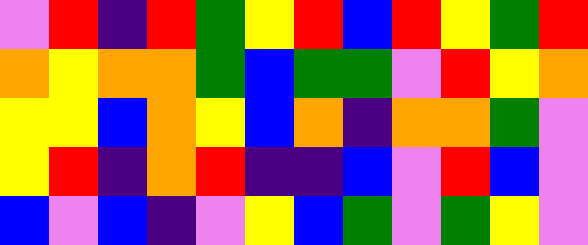[["violet", "red", "indigo", "red", "green", "yellow", "red", "blue", "red", "yellow", "green", "red"], ["orange", "yellow", "orange", "orange", "green", "blue", "green", "green", "violet", "red", "yellow", "orange"], ["yellow", "yellow", "blue", "orange", "yellow", "blue", "orange", "indigo", "orange", "orange", "green", "violet"], ["yellow", "red", "indigo", "orange", "red", "indigo", "indigo", "blue", "violet", "red", "blue", "violet"], ["blue", "violet", "blue", "indigo", "violet", "yellow", "blue", "green", "violet", "green", "yellow", "violet"]]